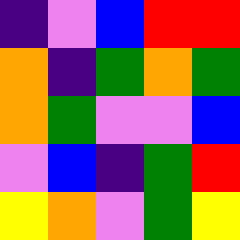[["indigo", "violet", "blue", "red", "red"], ["orange", "indigo", "green", "orange", "green"], ["orange", "green", "violet", "violet", "blue"], ["violet", "blue", "indigo", "green", "red"], ["yellow", "orange", "violet", "green", "yellow"]]